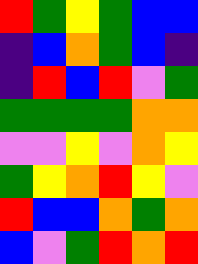[["red", "green", "yellow", "green", "blue", "blue"], ["indigo", "blue", "orange", "green", "blue", "indigo"], ["indigo", "red", "blue", "red", "violet", "green"], ["green", "green", "green", "green", "orange", "orange"], ["violet", "violet", "yellow", "violet", "orange", "yellow"], ["green", "yellow", "orange", "red", "yellow", "violet"], ["red", "blue", "blue", "orange", "green", "orange"], ["blue", "violet", "green", "red", "orange", "red"]]